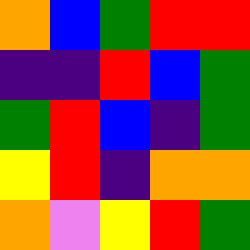[["orange", "blue", "green", "red", "red"], ["indigo", "indigo", "red", "blue", "green"], ["green", "red", "blue", "indigo", "green"], ["yellow", "red", "indigo", "orange", "orange"], ["orange", "violet", "yellow", "red", "green"]]